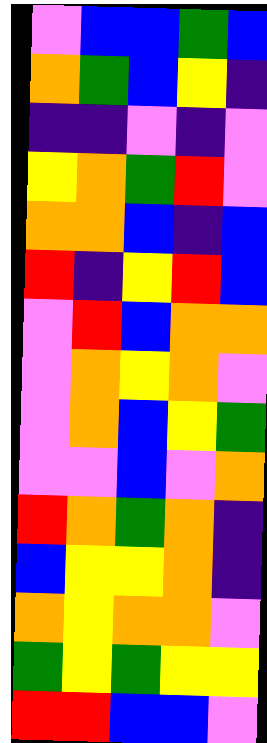[["violet", "blue", "blue", "green", "blue"], ["orange", "green", "blue", "yellow", "indigo"], ["indigo", "indigo", "violet", "indigo", "violet"], ["yellow", "orange", "green", "red", "violet"], ["orange", "orange", "blue", "indigo", "blue"], ["red", "indigo", "yellow", "red", "blue"], ["violet", "red", "blue", "orange", "orange"], ["violet", "orange", "yellow", "orange", "violet"], ["violet", "orange", "blue", "yellow", "green"], ["violet", "violet", "blue", "violet", "orange"], ["red", "orange", "green", "orange", "indigo"], ["blue", "yellow", "yellow", "orange", "indigo"], ["orange", "yellow", "orange", "orange", "violet"], ["green", "yellow", "green", "yellow", "yellow"], ["red", "red", "blue", "blue", "violet"]]